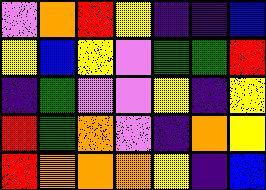[["violet", "orange", "red", "yellow", "indigo", "indigo", "blue"], ["yellow", "blue", "yellow", "violet", "green", "green", "red"], ["indigo", "green", "violet", "violet", "yellow", "indigo", "yellow"], ["red", "green", "orange", "violet", "indigo", "orange", "yellow"], ["red", "orange", "orange", "orange", "yellow", "indigo", "blue"]]